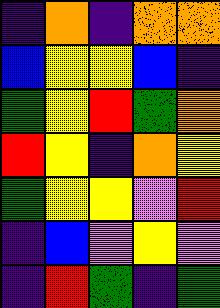[["indigo", "orange", "indigo", "orange", "orange"], ["blue", "yellow", "yellow", "blue", "indigo"], ["green", "yellow", "red", "green", "orange"], ["red", "yellow", "indigo", "orange", "yellow"], ["green", "yellow", "yellow", "violet", "red"], ["indigo", "blue", "violet", "yellow", "violet"], ["indigo", "red", "green", "indigo", "green"]]